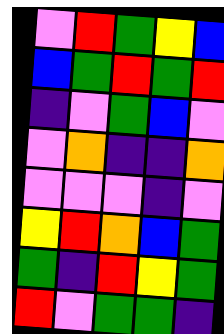[["violet", "red", "green", "yellow", "blue"], ["blue", "green", "red", "green", "red"], ["indigo", "violet", "green", "blue", "violet"], ["violet", "orange", "indigo", "indigo", "orange"], ["violet", "violet", "violet", "indigo", "violet"], ["yellow", "red", "orange", "blue", "green"], ["green", "indigo", "red", "yellow", "green"], ["red", "violet", "green", "green", "indigo"]]